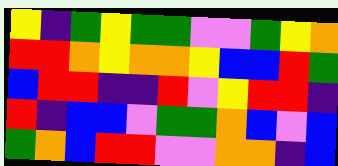[["yellow", "indigo", "green", "yellow", "green", "green", "violet", "violet", "green", "yellow", "orange"], ["red", "red", "orange", "yellow", "orange", "orange", "yellow", "blue", "blue", "red", "green"], ["blue", "red", "red", "indigo", "indigo", "red", "violet", "yellow", "red", "red", "indigo"], ["red", "indigo", "blue", "blue", "violet", "green", "green", "orange", "blue", "violet", "blue"], ["green", "orange", "blue", "red", "red", "violet", "violet", "orange", "orange", "indigo", "blue"]]